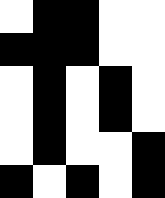[["white", "black", "black", "white", "white"], ["black", "black", "black", "white", "white"], ["white", "black", "white", "black", "white"], ["white", "black", "white", "black", "white"], ["white", "black", "white", "white", "black"], ["black", "white", "black", "white", "black"]]